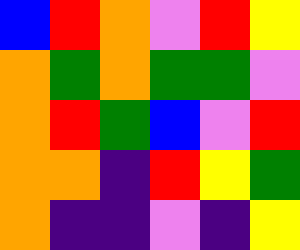[["blue", "red", "orange", "violet", "red", "yellow"], ["orange", "green", "orange", "green", "green", "violet"], ["orange", "red", "green", "blue", "violet", "red"], ["orange", "orange", "indigo", "red", "yellow", "green"], ["orange", "indigo", "indigo", "violet", "indigo", "yellow"]]